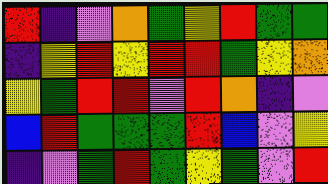[["red", "indigo", "violet", "orange", "green", "yellow", "red", "green", "green"], ["indigo", "yellow", "red", "yellow", "red", "red", "green", "yellow", "orange"], ["yellow", "green", "red", "red", "violet", "red", "orange", "indigo", "violet"], ["blue", "red", "green", "green", "green", "red", "blue", "violet", "yellow"], ["indigo", "violet", "green", "red", "green", "yellow", "green", "violet", "red"]]